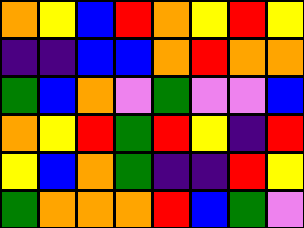[["orange", "yellow", "blue", "red", "orange", "yellow", "red", "yellow"], ["indigo", "indigo", "blue", "blue", "orange", "red", "orange", "orange"], ["green", "blue", "orange", "violet", "green", "violet", "violet", "blue"], ["orange", "yellow", "red", "green", "red", "yellow", "indigo", "red"], ["yellow", "blue", "orange", "green", "indigo", "indigo", "red", "yellow"], ["green", "orange", "orange", "orange", "red", "blue", "green", "violet"]]